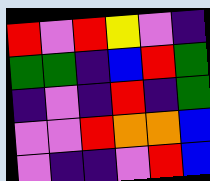[["red", "violet", "red", "yellow", "violet", "indigo"], ["green", "green", "indigo", "blue", "red", "green"], ["indigo", "violet", "indigo", "red", "indigo", "green"], ["violet", "violet", "red", "orange", "orange", "blue"], ["violet", "indigo", "indigo", "violet", "red", "blue"]]